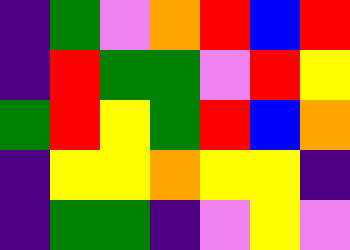[["indigo", "green", "violet", "orange", "red", "blue", "red"], ["indigo", "red", "green", "green", "violet", "red", "yellow"], ["green", "red", "yellow", "green", "red", "blue", "orange"], ["indigo", "yellow", "yellow", "orange", "yellow", "yellow", "indigo"], ["indigo", "green", "green", "indigo", "violet", "yellow", "violet"]]